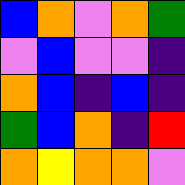[["blue", "orange", "violet", "orange", "green"], ["violet", "blue", "violet", "violet", "indigo"], ["orange", "blue", "indigo", "blue", "indigo"], ["green", "blue", "orange", "indigo", "red"], ["orange", "yellow", "orange", "orange", "violet"]]